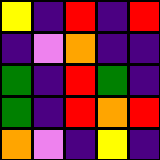[["yellow", "indigo", "red", "indigo", "red"], ["indigo", "violet", "orange", "indigo", "indigo"], ["green", "indigo", "red", "green", "indigo"], ["green", "indigo", "red", "orange", "red"], ["orange", "violet", "indigo", "yellow", "indigo"]]